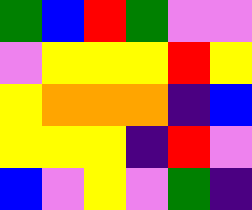[["green", "blue", "red", "green", "violet", "violet"], ["violet", "yellow", "yellow", "yellow", "red", "yellow"], ["yellow", "orange", "orange", "orange", "indigo", "blue"], ["yellow", "yellow", "yellow", "indigo", "red", "violet"], ["blue", "violet", "yellow", "violet", "green", "indigo"]]